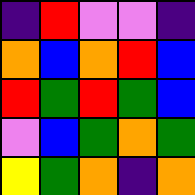[["indigo", "red", "violet", "violet", "indigo"], ["orange", "blue", "orange", "red", "blue"], ["red", "green", "red", "green", "blue"], ["violet", "blue", "green", "orange", "green"], ["yellow", "green", "orange", "indigo", "orange"]]